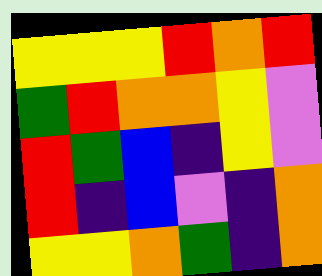[["yellow", "yellow", "yellow", "red", "orange", "red"], ["green", "red", "orange", "orange", "yellow", "violet"], ["red", "green", "blue", "indigo", "yellow", "violet"], ["red", "indigo", "blue", "violet", "indigo", "orange"], ["yellow", "yellow", "orange", "green", "indigo", "orange"]]